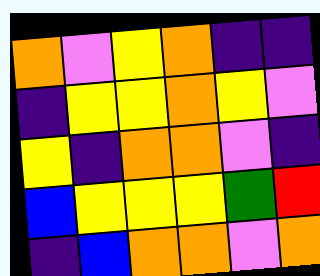[["orange", "violet", "yellow", "orange", "indigo", "indigo"], ["indigo", "yellow", "yellow", "orange", "yellow", "violet"], ["yellow", "indigo", "orange", "orange", "violet", "indigo"], ["blue", "yellow", "yellow", "yellow", "green", "red"], ["indigo", "blue", "orange", "orange", "violet", "orange"]]